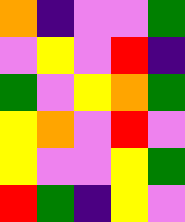[["orange", "indigo", "violet", "violet", "green"], ["violet", "yellow", "violet", "red", "indigo"], ["green", "violet", "yellow", "orange", "green"], ["yellow", "orange", "violet", "red", "violet"], ["yellow", "violet", "violet", "yellow", "green"], ["red", "green", "indigo", "yellow", "violet"]]